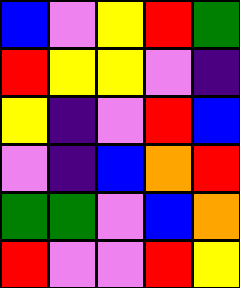[["blue", "violet", "yellow", "red", "green"], ["red", "yellow", "yellow", "violet", "indigo"], ["yellow", "indigo", "violet", "red", "blue"], ["violet", "indigo", "blue", "orange", "red"], ["green", "green", "violet", "blue", "orange"], ["red", "violet", "violet", "red", "yellow"]]